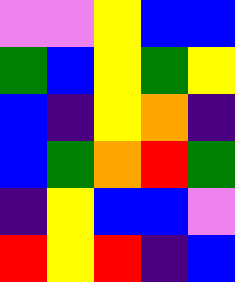[["violet", "violet", "yellow", "blue", "blue"], ["green", "blue", "yellow", "green", "yellow"], ["blue", "indigo", "yellow", "orange", "indigo"], ["blue", "green", "orange", "red", "green"], ["indigo", "yellow", "blue", "blue", "violet"], ["red", "yellow", "red", "indigo", "blue"]]